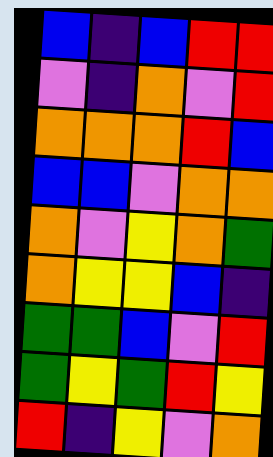[["blue", "indigo", "blue", "red", "red"], ["violet", "indigo", "orange", "violet", "red"], ["orange", "orange", "orange", "red", "blue"], ["blue", "blue", "violet", "orange", "orange"], ["orange", "violet", "yellow", "orange", "green"], ["orange", "yellow", "yellow", "blue", "indigo"], ["green", "green", "blue", "violet", "red"], ["green", "yellow", "green", "red", "yellow"], ["red", "indigo", "yellow", "violet", "orange"]]